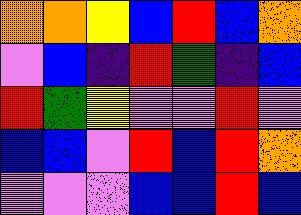[["orange", "orange", "yellow", "blue", "red", "blue", "orange"], ["violet", "blue", "indigo", "red", "green", "indigo", "blue"], ["red", "green", "yellow", "violet", "violet", "red", "violet"], ["blue", "blue", "violet", "red", "blue", "red", "orange"], ["violet", "violet", "violet", "blue", "blue", "red", "blue"]]